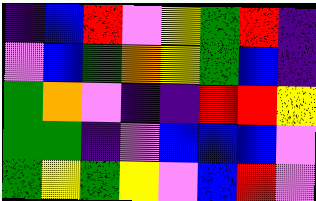[["indigo", "blue", "red", "violet", "yellow", "green", "red", "indigo"], ["violet", "blue", "green", "orange", "yellow", "green", "blue", "indigo"], ["green", "orange", "violet", "indigo", "indigo", "red", "red", "yellow"], ["green", "green", "indigo", "violet", "blue", "blue", "blue", "violet"], ["green", "yellow", "green", "yellow", "violet", "blue", "red", "violet"]]